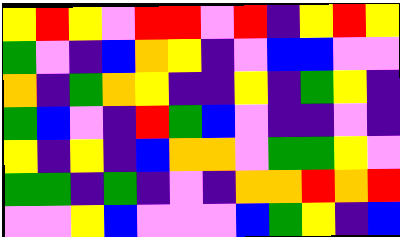[["yellow", "red", "yellow", "violet", "red", "red", "violet", "red", "indigo", "yellow", "red", "yellow"], ["green", "violet", "indigo", "blue", "orange", "yellow", "indigo", "violet", "blue", "blue", "violet", "violet"], ["orange", "indigo", "green", "orange", "yellow", "indigo", "indigo", "yellow", "indigo", "green", "yellow", "indigo"], ["green", "blue", "violet", "indigo", "red", "green", "blue", "violet", "indigo", "indigo", "violet", "indigo"], ["yellow", "indigo", "yellow", "indigo", "blue", "orange", "orange", "violet", "green", "green", "yellow", "violet"], ["green", "green", "indigo", "green", "indigo", "violet", "indigo", "orange", "orange", "red", "orange", "red"], ["violet", "violet", "yellow", "blue", "violet", "violet", "violet", "blue", "green", "yellow", "indigo", "blue"]]